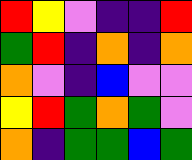[["red", "yellow", "violet", "indigo", "indigo", "red"], ["green", "red", "indigo", "orange", "indigo", "orange"], ["orange", "violet", "indigo", "blue", "violet", "violet"], ["yellow", "red", "green", "orange", "green", "violet"], ["orange", "indigo", "green", "green", "blue", "green"]]